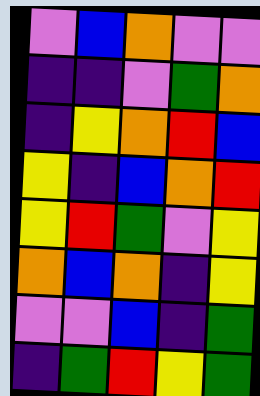[["violet", "blue", "orange", "violet", "violet"], ["indigo", "indigo", "violet", "green", "orange"], ["indigo", "yellow", "orange", "red", "blue"], ["yellow", "indigo", "blue", "orange", "red"], ["yellow", "red", "green", "violet", "yellow"], ["orange", "blue", "orange", "indigo", "yellow"], ["violet", "violet", "blue", "indigo", "green"], ["indigo", "green", "red", "yellow", "green"]]